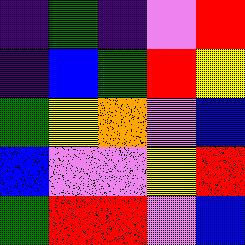[["indigo", "green", "indigo", "violet", "red"], ["indigo", "blue", "green", "red", "yellow"], ["green", "yellow", "orange", "violet", "blue"], ["blue", "violet", "violet", "yellow", "red"], ["green", "red", "red", "violet", "blue"]]